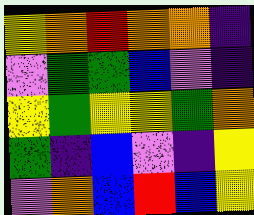[["yellow", "orange", "red", "orange", "orange", "indigo"], ["violet", "green", "green", "blue", "violet", "indigo"], ["yellow", "green", "yellow", "yellow", "green", "orange"], ["green", "indigo", "blue", "violet", "indigo", "yellow"], ["violet", "orange", "blue", "red", "blue", "yellow"]]